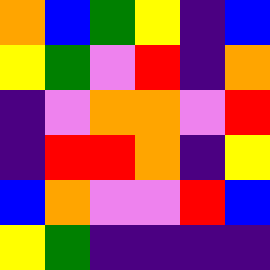[["orange", "blue", "green", "yellow", "indigo", "blue"], ["yellow", "green", "violet", "red", "indigo", "orange"], ["indigo", "violet", "orange", "orange", "violet", "red"], ["indigo", "red", "red", "orange", "indigo", "yellow"], ["blue", "orange", "violet", "violet", "red", "blue"], ["yellow", "green", "indigo", "indigo", "indigo", "indigo"]]